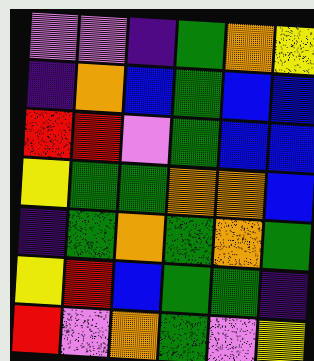[["violet", "violet", "indigo", "green", "orange", "yellow"], ["indigo", "orange", "blue", "green", "blue", "blue"], ["red", "red", "violet", "green", "blue", "blue"], ["yellow", "green", "green", "orange", "orange", "blue"], ["indigo", "green", "orange", "green", "orange", "green"], ["yellow", "red", "blue", "green", "green", "indigo"], ["red", "violet", "orange", "green", "violet", "yellow"]]